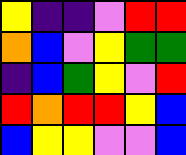[["yellow", "indigo", "indigo", "violet", "red", "red"], ["orange", "blue", "violet", "yellow", "green", "green"], ["indigo", "blue", "green", "yellow", "violet", "red"], ["red", "orange", "red", "red", "yellow", "blue"], ["blue", "yellow", "yellow", "violet", "violet", "blue"]]